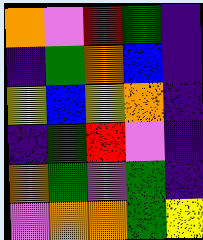[["orange", "violet", "red", "green", "indigo"], ["indigo", "green", "orange", "blue", "indigo"], ["yellow", "blue", "yellow", "orange", "indigo"], ["indigo", "green", "red", "violet", "indigo"], ["orange", "green", "violet", "green", "indigo"], ["violet", "orange", "orange", "green", "yellow"]]